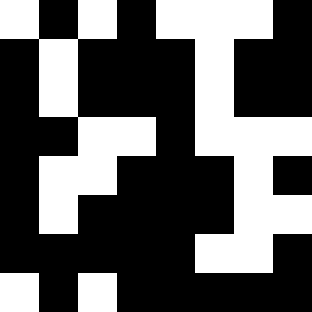[["white", "black", "white", "black", "white", "white", "white", "black"], ["black", "white", "black", "black", "black", "white", "black", "black"], ["black", "white", "black", "black", "black", "white", "black", "black"], ["black", "black", "white", "white", "black", "white", "white", "white"], ["black", "white", "white", "black", "black", "black", "white", "black"], ["black", "white", "black", "black", "black", "black", "white", "white"], ["black", "black", "black", "black", "black", "white", "white", "black"], ["white", "black", "white", "black", "black", "black", "black", "black"]]